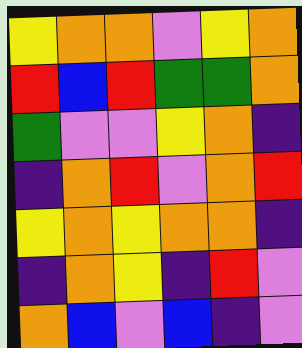[["yellow", "orange", "orange", "violet", "yellow", "orange"], ["red", "blue", "red", "green", "green", "orange"], ["green", "violet", "violet", "yellow", "orange", "indigo"], ["indigo", "orange", "red", "violet", "orange", "red"], ["yellow", "orange", "yellow", "orange", "orange", "indigo"], ["indigo", "orange", "yellow", "indigo", "red", "violet"], ["orange", "blue", "violet", "blue", "indigo", "violet"]]